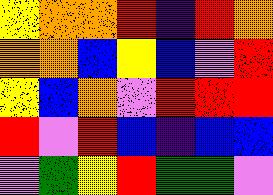[["yellow", "orange", "orange", "red", "indigo", "red", "orange"], ["orange", "orange", "blue", "yellow", "blue", "violet", "red"], ["yellow", "blue", "orange", "violet", "red", "red", "red"], ["red", "violet", "red", "blue", "indigo", "blue", "blue"], ["violet", "green", "yellow", "red", "green", "green", "violet"]]